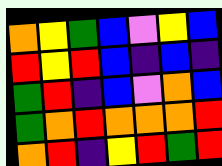[["orange", "yellow", "green", "blue", "violet", "yellow", "blue"], ["red", "yellow", "red", "blue", "indigo", "blue", "indigo"], ["green", "red", "indigo", "blue", "violet", "orange", "blue"], ["green", "orange", "red", "orange", "orange", "orange", "red"], ["orange", "red", "indigo", "yellow", "red", "green", "red"]]